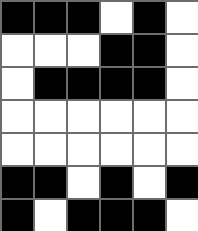[["black", "black", "black", "white", "black", "white"], ["white", "white", "white", "black", "black", "white"], ["white", "black", "black", "black", "black", "white"], ["white", "white", "white", "white", "white", "white"], ["white", "white", "white", "white", "white", "white"], ["black", "black", "white", "black", "white", "black"], ["black", "white", "black", "black", "black", "white"]]